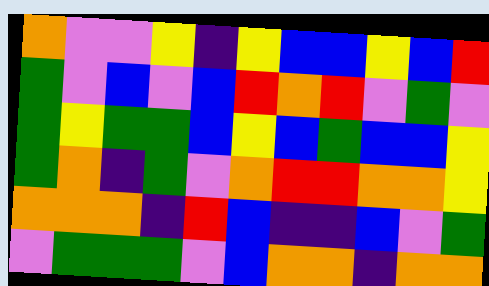[["orange", "violet", "violet", "yellow", "indigo", "yellow", "blue", "blue", "yellow", "blue", "red"], ["green", "violet", "blue", "violet", "blue", "red", "orange", "red", "violet", "green", "violet"], ["green", "yellow", "green", "green", "blue", "yellow", "blue", "green", "blue", "blue", "yellow"], ["green", "orange", "indigo", "green", "violet", "orange", "red", "red", "orange", "orange", "yellow"], ["orange", "orange", "orange", "indigo", "red", "blue", "indigo", "indigo", "blue", "violet", "green"], ["violet", "green", "green", "green", "violet", "blue", "orange", "orange", "indigo", "orange", "orange"]]